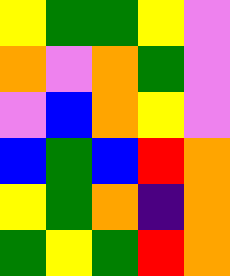[["yellow", "green", "green", "yellow", "violet"], ["orange", "violet", "orange", "green", "violet"], ["violet", "blue", "orange", "yellow", "violet"], ["blue", "green", "blue", "red", "orange"], ["yellow", "green", "orange", "indigo", "orange"], ["green", "yellow", "green", "red", "orange"]]